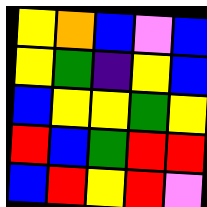[["yellow", "orange", "blue", "violet", "blue"], ["yellow", "green", "indigo", "yellow", "blue"], ["blue", "yellow", "yellow", "green", "yellow"], ["red", "blue", "green", "red", "red"], ["blue", "red", "yellow", "red", "violet"]]